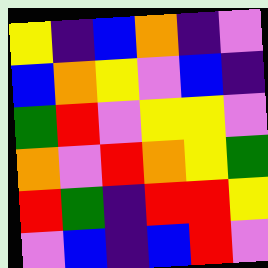[["yellow", "indigo", "blue", "orange", "indigo", "violet"], ["blue", "orange", "yellow", "violet", "blue", "indigo"], ["green", "red", "violet", "yellow", "yellow", "violet"], ["orange", "violet", "red", "orange", "yellow", "green"], ["red", "green", "indigo", "red", "red", "yellow"], ["violet", "blue", "indigo", "blue", "red", "violet"]]